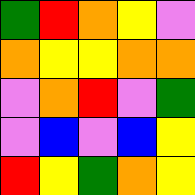[["green", "red", "orange", "yellow", "violet"], ["orange", "yellow", "yellow", "orange", "orange"], ["violet", "orange", "red", "violet", "green"], ["violet", "blue", "violet", "blue", "yellow"], ["red", "yellow", "green", "orange", "yellow"]]